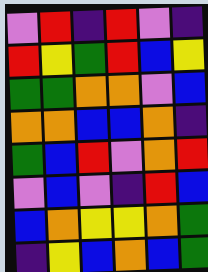[["violet", "red", "indigo", "red", "violet", "indigo"], ["red", "yellow", "green", "red", "blue", "yellow"], ["green", "green", "orange", "orange", "violet", "blue"], ["orange", "orange", "blue", "blue", "orange", "indigo"], ["green", "blue", "red", "violet", "orange", "red"], ["violet", "blue", "violet", "indigo", "red", "blue"], ["blue", "orange", "yellow", "yellow", "orange", "green"], ["indigo", "yellow", "blue", "orange", "blue", "green"]]